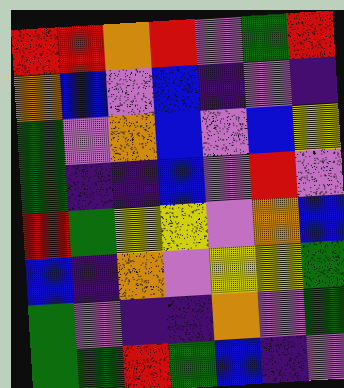[["red", "red", "orange", "red", "violet", "green", "red"], ["orange", "blue", "violet", "blue", "indigo", "violet", "indigo"], ["green", "violet", "orange", "blue", "violet", "blue", "yellow"], ["green", "indigo", "indigo", "blue", "violet", "red", "violet"], ["red", "green", "yellow", "yellow", "violet", "orange", "blue"], ["blue", "indigo", "orange", "violet", "yellow", "yellow", "green"], ["green", "violet", "indigo", "indigo", "orange", "violet", "green"], ["green", "green", "red", "green", "blue", "indigo", "violet"]]